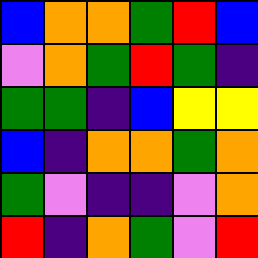[["blue", "orange", "orange", "green", "red", "blue"], ["violet", "orange", "green", "red", "green", "indigo"], ["green", "green", "indigo", "blue", "yellow", "yellow"], ["blue", "indigo", "orange", "orange", "green", "orange"], ["green", "violet", "indigo", "indigo", "violet", "orange"], ["red", "indigo", "orange", "green", "violet", "red"]]